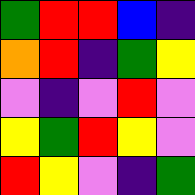[["green", "red", "red", "blue", "indigo"], ["orange", "red", "indigo", "green", "yellow"], ["violet", "indigo", "violet", "red", "violet"], ["yellow", "green", "red", "yellow", "violet"], ["red", "yellow", "violet", "indigo", "green"]]